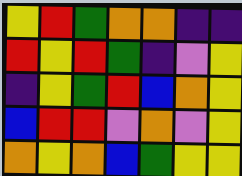[["yellow", "red", "green", "orange", "orange", "indigo", "indigo"], ["red", "yellow", "red", "green", "indigo", "violet", "yellow"], ["indigo", "yellow", "green", "red", "blue", "orange", "yellow"], ["blue", "red", "red", "violet", "orange", "violet", "yellow"], ["orange", "yellow", "orange", "blue", "green", "yellow", "yellow"]]